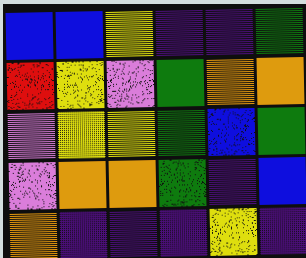[["blue", "blue", "yellow", "indigo", "indigo", "green"], ["red", "yellow", "violet", "green", "orange", "orange"], ["violet", "yellow", "yellow", "green", "blue", "green"], ["violet", "orange", "orange", "green", "indigo", "blue"], ["orange", "indigo", "indigo", "indigo", "yellow", "indigo"]]